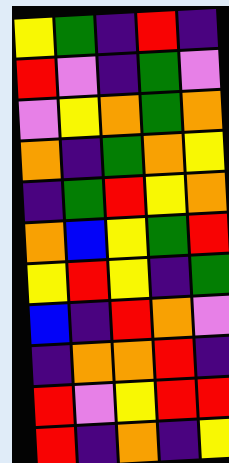[["yellow", "green", "indigo", "red", "indigo"], ["red", "violet", "indigo", "green", "violet"], ["violet", "yellow", "orange", "green", "orange"], ["orange", "indigo", "green", "orange", "yellow"], ["indigo", "green", "red", "yellow", "orange"], ["orange", "blue", "yellow", "green", "red"], ["yellow", "red", "yellow", "indigo", "green"], ["blue", "indigo", "red", "orange", "violet"], ["indigo", "orange", "orange", "red", "indigo"], ["red", "violet", "yellow", "red", "red"], ["red", "indigo", "orange", "indigo", "yellow"]]